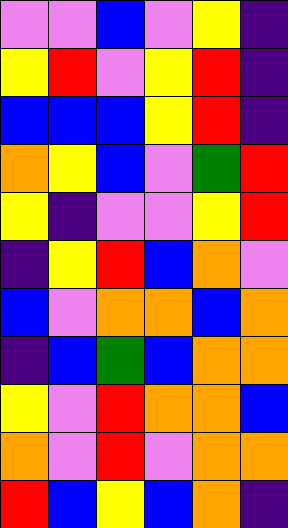[["violet", "violet", "blue", "violet", "yellow", "indigo"], ["yellow", "red", "violet", "yellow", "red", "indigo"], ["blue", "blue", "blue", "yellow", "red", "indigo"], ["orange", "yellow", "blue", "violet", "green", "red"], ["yellow", "indigo", "violet", "violet", "yellow", "red"], ["indigo", "yellow", "red", "blue", "orange", "violet"], ["blue", "violet", "orange", "orange", "blue", "orange"], ["indigo", "blue", "green", "blue", "orange", "orange"], ["yellow", "violet", "red", "orange", "orange", "blue"], ["orange", "violet", "red", "violet", "orange", "orange"], ["red", "blue", "yellow", "blue", "orange", "indigo"]]